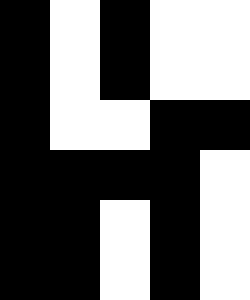[["black", "white", "black", "white", "white"], ["black", "white", "black", "white", "white"], ["black", "white", "white", "black", "black"], ["black", "black", "black", "black", "white"], ["black", "black", "white", "black", "white"], ["black", "black", "white", "black", "white"]]